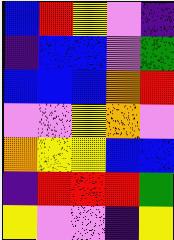[["blue", "red", "yellow", "violet", "indigo"], ["indigo", "blue", "blue", "violet", "green"], ["blue", "blue", "blue", "orange", "red"], ["violet", "violet", "yellow", "orange", "violet"], ["orange", "yellow", "yellow", "blue", "blue"], ["indigo", "red", "red", "red", "green"], ["yellow", "violet", "violet", "indigo", "yellow"]]